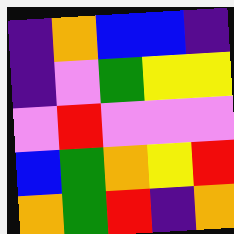[["indigo", "orange", "blue", "blue", "indigo"], ["indigo", "violet", "green", "yellow", "yellow"], ["violet", "red", "violet", "violet", "violet"], ["blue", "green", "orange", "yellow", "red"], ["orange", "green", "red", "indigo", "orange"]]